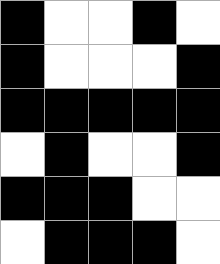[["black", "white", "white", "black", "white"], ["black", "white", "white", "white", "black"], ["black", "black", "black", "black", "black"], ["white", "black", "white", "white", "black"], ["black", "black", "black", "white", "white"], ["white", "black", "black", "black", "white"]]